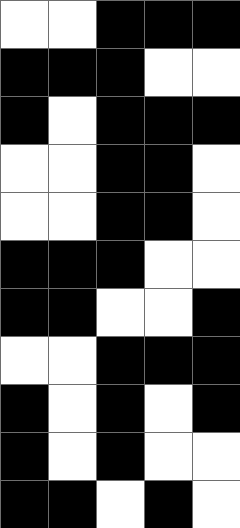[["white", "white", "black", "black", "black"], ["black", "black", "black", "white", "white"], ["black", "white", "black", "black", "black"], ["white", "white", "black", "black", "white"], ["white", "white", "black", "black", "white"], ["black", "black", "black", "white", "white"], ["black", "black", "white", "white", "black"], ["white", "white", "black", "black", "black"], ["black", "white", "black", "white", "black"], ["black", "white", "black", "white", "white"], ["black", "black", "white", "black", "white"]]